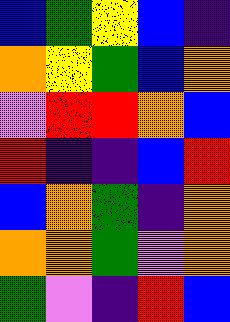[["blue", "green", "yellow", "blue", "indigo"], ["orange", "yellow", "green", "blue", "orange"], ["violet", "red", "red", "orange", "blue"], ["red", "indigo", "indigo", "blue", "red"], ["blue", "orange", "green", "indigo", "orange"], ["orange", "orange", "green", "violet", "orange"], ["green", "violet", "indigo", "red", "blue"]]